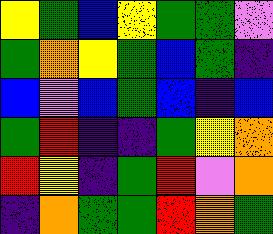[["yellow", "green", "blue", "yellow", "green", "green", "violet"], ["green", "orange", "yellow", "green", "blue", "green", "indigo"], ["blue", "violet", "blue", "green", "blue", "indigo", "blue"], ["green", "red", "indigo", "indigo", "green", "yellow", "orange"], ["red", "yellow", "indigo", "green", "red", "violet", "orange"], ["indigo", "orange", "green", "green", "red", "orange", "green"]]